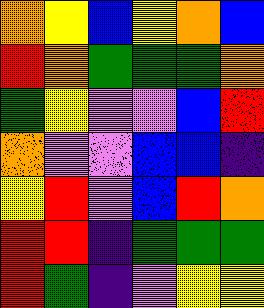[["orange", "yellow", "blue", "yellow", "orange", "blue"], ["red", "orange", "green", "green", "green", "orange"], ["green", "yellow", "violet", "violet", "blue", "red"], ["orange", "violet", "violet", "blue", "blue", "indigo"], ["yellow", "red", "violet", "blue", "red", "orange"], ["red", "red", "indigo", "green", "green", "green"], ["red", "green", "indigo", "violet", "yellow", "yellow"]]